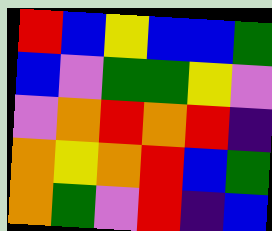[["red", "blue", "yellow", "blue", "blue", "green"], ["blue", "violet", "green", "green", "yellow", "violet"], ["violet", "orange", "red", "orange", "red", "indigo"], ["orange", "yellow", "orange", "red", "blue", "green"], ["orange", "green", "violet", "red", "indigo", "blue"]]